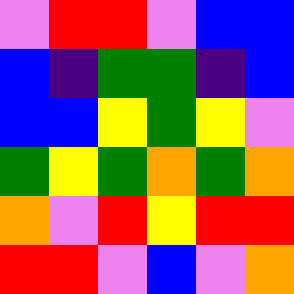[["violet", "red", "red", "violet", "blue", "blue"], ["blue", "indigo", "green", "green", "indigo", "blue"], ["blue", "blue", "yellow", "green", "yellow", "violet"], ["green", "yellow", "green", "orange", "green", "orange"], ["orange", "violet", "red", "yellow", "red", "red"], ["red", "red", "violet", "blue", "violet", "orange"]]